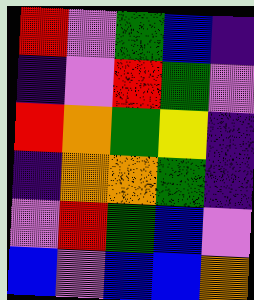[["red", "violet", "green", "blue", "indigo"], ["indigo", "violet", "red", "green", "violet"], ["red", "orange", "green", "yellow", "indigo"], ["indigo", "orange", "orange", "green", "indigo"], ["violet", "red", "green", "blue", "violet"], ["blue", "violet", "blue", "blue", "orange"]]